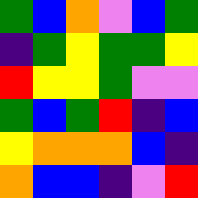[["green", "blue", "orange", "violet", "blue", "green"], ["indigo", "green", "yellow", "green", "green", "yellow"], ["red", "yellow", "yellow", "green", "violet", "violet"], ["green", "blue", "green", "red", "indigo", "blue"], ["yellow", "orange", "orange", "orange", "blue", "indigo"], ["orange", "blue", "blue", "indigo", "violet", "red"]]